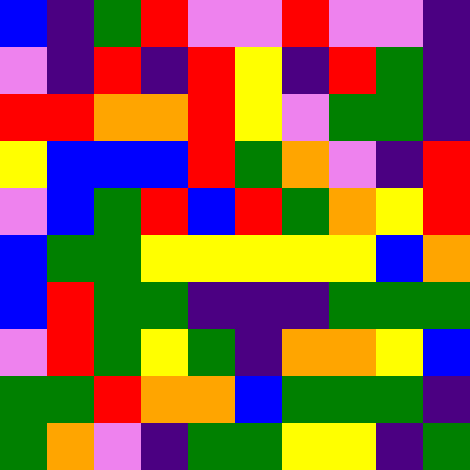[["blue", "indigo", "green", "red", "violet", "violet", "red", "violet", "violet", "indigo"], ["violet", "indigo", "red", "indigo", "red", "yellow", "indigo", "red", "green", "indigo"], ["red", "red", "orange", "orange", "red", "yellow", "violet", "green", "green", "indigo"], ["yellow", "blue", "blue", "blue", "red", "green", "orange", "violet", "indigo", "red"], ["violet", "blue", "green", "red", "blue", "red", "green", "orange", "yellow", "red"], ["blue", "green", "green", "yellow", "yellow", "yellow", "yellow", "yellow", "blue", "orange"], ["blue", "red", "green", "green", "indigo", "indigo", "indigo", "green", "green", "green"], ["violet", "red", "green", "yellow", "green", "indigo", "orange", "orange", "yellow", "blue"], ["green", "green", "red", "orange", "orange", "blue", "green", "green", "green", "indigo"], ["green", "orange", "violet", "indigo", "green", "green", "yellow", "yellow", "indigo", "green"]]